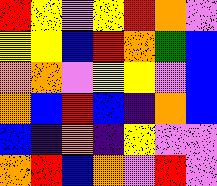[["red", "yellow", "violet", "yellow", "red", "orange", "violet"], ["yellow", "yellow", "blue", "red", "orange", "green", "blue"], ["orange", "orange", "violet", "yellow", "yellow", "violet", "blue"], ["orange", "blue", "red", "blue", "indigo", "orange", "blue"], ["blue", "indigo", "orange", "indigo", "yellow", "violet", "violet"], ["orange", "red", "blue", "orange", "violet", "red", "violet"]]